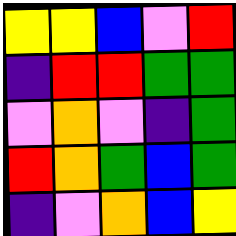[["yellow", "yellow", "blue", "violet", "red"], ["indigo", "red", "red", "green", "green"], ["violet", "orange", "violet", "indigo", "green"], ["red", "orange", "green", "blue", "green"], ["indigo", "violet", "orange", "blue", "yellow"]]